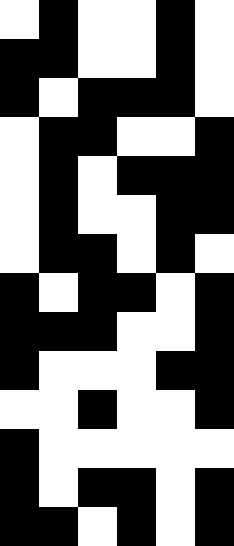[["white", "black", "white", "white", "black", "white"], ["black", "black", "white", "white", "black", "white"], ["black", "white", "black", "black", "black", "white"], ["white", "black", "black", "white", "white", "black"], ["white", "black", "white", "black", "black", "black"], ["white", "black", "white", "white", "black", "black"], ["white", "black", "black", "white", "black", "white"], ["black", "white", "black", "black", "white", "black"], ["black", "black", "black", "white", "white", "black"], ["black", "white", "white", "white", "black", "black"], ["white", "white", "black", "white", "white", "black"], ["black", "white", "white", "white", "white", "white"], ["black", "white", "black", "black", "white", "black"], ["black", "black", "white", "black", "white", "black"]]